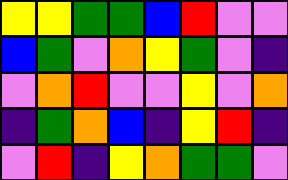[["yellow", "yellow", "green", "green", "blue", "red", "violet", "violet"], ["blue", "green", "violet", "orange", "yellow", "green", "violet", "indigo"], ["violet", "orange", "red", "violet", "violet", "yellow", "violet", "orange"], ["indigo", "green", "orange", "blue", "indigo", "yellow", "red", "indigo"], ["violet", "red", "indigo", "yellow", "orange", "green", "green", "violet"]]